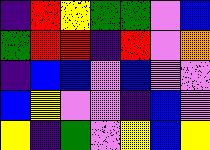[["indigo", "red", "yellow", "green", "green", "violet", "blue"], ["green", "red", "red", "indigo", "red", "violet", "orange"], ["indigo", "blue", "blue", "violet", "blue", "violet", "violet"], ["blue", "yellow", "violet", "violet", "indigo", "blue", "violet"], ["yellow", "indigo", "green", "violet", "yellow", "blue", "yellow"]]